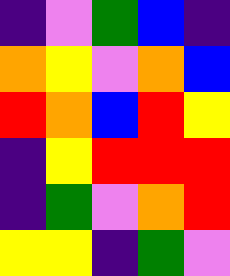[["indigo", "violet", "green", "blue", "indigo"], ["orange", "yellow", "violet", "orange", "blue"], ["red", "orange", "blue", "red", "yellow"], ["indigo", "yellow", "red", "red", "red"], ["indigo", "green", "violet", "orange", "red"], ["yellow", "yellow", "indigo", "green", "violet"]]